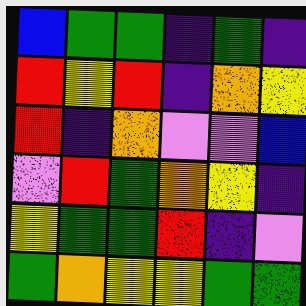[["blue", "green", "green", "indigo", "green", "indigo"], ["red", "yellow", "red", "indigo", "orange", "yellow"], ["red", "indigo", "orange", "violet", "violet", "blue"], ["violet", "red", "green", "orange", "yellow", "indigo"], ["yellow", "green", "green", "red", "indigo", "violet"], ["green", "orange", "yellow", "yellow", "green", "green"]]